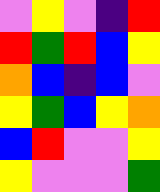[["violet", "yellow", "violet", "indigo", "red"], ["red", "green", "red", "blue", "yellow"], ["orange", "blue", "indigo", "blue", "violet"], ["yellow", "green", "blue", "yellow", "orange"], ["blue", "red", "violet", "violet", "yellow"], ["yellow", "violet", "violet", "violet", "green"]]